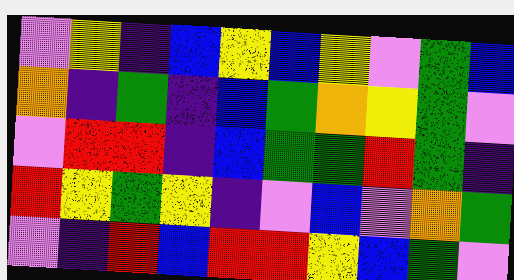[["violet", "yellow", "indigo", "blue", "yellow", "blue", "yellow", "violet", "green", "blue"], ["orange", "indigo", "green", "indigo", "blue", "green", "orange", "yellow", "green", "violet"], ["violet", "red", "red", "indigo", "blue", "green", "green", "red", "green", "indigo"], ["red", "yellow", "green", "yellow", "indigo", "violet", "blue", "violet", "orange", "green"], ["violet", "indigo", "red", "blue", "red", "red", "yellow", "blue", "green", "violet"]]